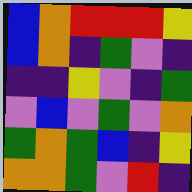[["blue", "orange", "red", "red", "red", "yellow"], ["blue", "orange", "indigo", "green", "violet", "indigo"], ["indigo", "indigo", "yellow", "violet", "indigo", "green"], ["violet", "blue", "violet", "green", "violet", "orange"], ["green", "orange", "green", "blue", "indigo", "yellow"], ["orange", "orange", "green", "violet", "red", "indigo"]]